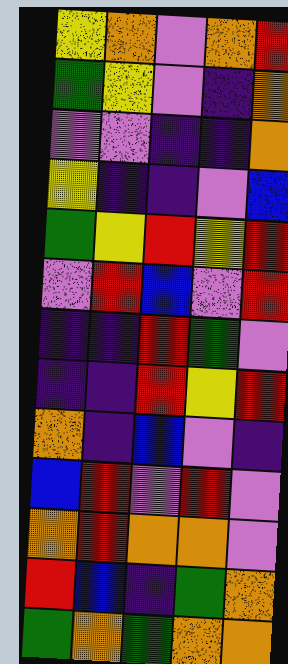[["yellow", "orange", "violet", "orange", "red"], ["green", "yellow", "violet", "indigo", "orange"], ["violet", "violet", "indigo", "indigo", "orange"], ["yellow", "indigo", "indigo", "violet", "blue"], ["green", "yellow", "red", "yellow", "red"], ["violet", "red", "blue", "violet", "red"], ["indigo", "indigo", "red", "green", "violet"], ["indigo", "indigo", "red", "yellow", "red"], ["orange", "indigo", "blue", "violet", "indigo"], ["blue", "red", "violet", "red", "violet"], ["orange", "red", "orange", "orange", "violet"], ["red", "blue", "indigo", "green", "orange"], ["green", "orange", "green", "orange", "orange"]]